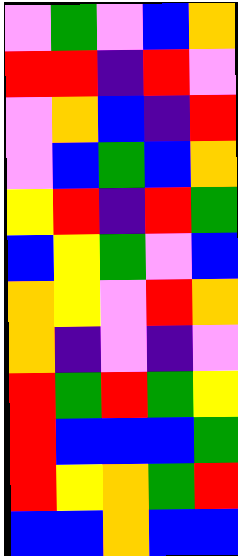[["violet", "green", "violet", "blue", "orange"], ["red", "red", "indigo", "red", "violet"], ["violet", "orange", "blue", "indigo", "red"], ["violet", "blue", "green", "blue", "orange"], ["yellow", "red", "indigo", "red", "green"], ["blue", "yellow", "green", "violet", "blue"], ["orange", "yellow", "violet", "red", "orange"], ["orange", "indigo", "violet", "indigo", "violet"], ["red", "green", "red", "green", "yellow"], ["red", "blue", "blue", "blue", "green"], ["red", "yellow", "orange", "green", "red"], ["blue", "blue", "orange", "blue", "blue"]]